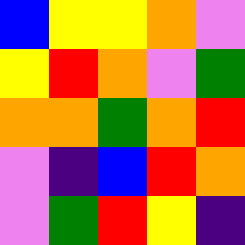[["blue", "yellow", "yellow", "orange", "violet"], ["yellow", "red", "orange", "violet", "green"], ["orange", "orange", "green", "orange", "red"], ["violet", "indigo", "blue", "red", "orange"], ["violet", "green", "red", "yellow", "indigo"]]